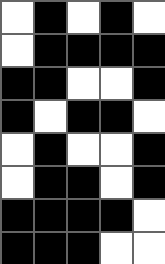[["white", "black", "white", "black", "white"], ["white", "black", "black", "black", "black"], ["black", "black", "white", "white", "black"], ["black", "white", "black", "black", "white"], ["white", "black", "white", "white", "black"], ["white", "black", "black", "white", "black"], ["black", "black", "black", "black", "white"], ["black", "black", "black", "white", "white"]]